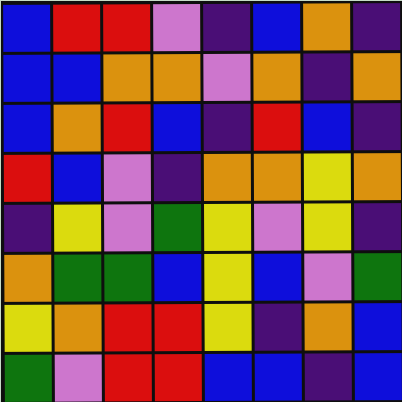[["blue", "red", "red", "violet", "indigo", "blue", "orange", "indigo"], ["blue", "blue", "orange", "orange", "violet", "orange", "indigo", "orange"], ["blue", "orange", "red", "blue", "indigo", "red", "blue", "indigo"], ["red", "blue", "violet", "indigo", "orange", "orange", "yellow", "orange"], ["indigo", "yellow", "violet", "green", "yellow", "violet", "yellow", "indigo"], ["orange", "green", "green", "blue", "yellow", "blue", "violet", "green"], ["yellow", "orange", "red", "red", "yellow", "indigo", "orange", "blue"], ["green", "violet", "red", "red", "blue", "blue", "indigo", "blue"]]